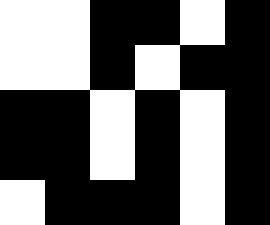[["white", "white", "black", "black", "white", "black"], ["white", "white", "black", "white", "black", "black"], ["black", "black", "white", "black", "white", "black"], ["black", "black", "white", "black", "white", "black"], ["white", "black", "black", "black", "white", "black"]]